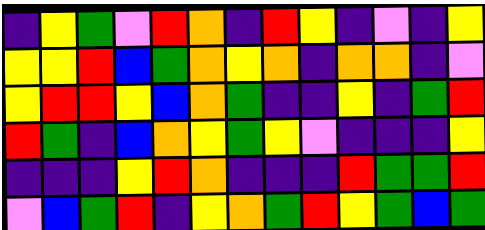[["indigo", "yellow", "green", "violet", "red", "orange", "indigo", "red", "yellow", "indigo", "violet", "indigo", "yellow"], ["yellow", "yellow", "red", "blue", "green", "orange", "yellow", "orange", "indigo", "orange", "orange", "indigo", "violet"], ["yellow", "red", "red", "yellow", "blue", "orange", "green", "indigo", "indigo", "yellow", "indigo", "green", "red"], ["red", "green", "indigo", "blue", "orange", "yellow", "green", "yellow", "violet", "indigo", "indigo", "indigo", "yellow"], ["indigo", "indigo", "indigo", "yellow", "red", "orange", "indigo", "indigo", "indigo", "red", "green", "green", "red"], ["violet", "blue", "green", "red", "indigo", "yellow", "orange", "green", "red", "yellow", "green", "blue", "green"]]